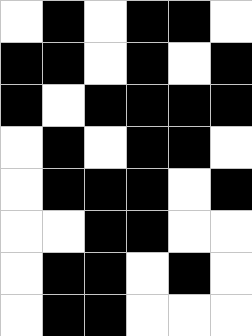[["white", "black", "white", "black", "black", "white"], ["black", "black", "white", "black", "white", "black"], ["black", "white", "black", "black", "black", "black"], ["white", "black", "white", "black", "black", "white"], ["white", "black", "black", "black", "white", "black"], ["white", "white", "black", "black", "white", "white"], ["white", "black", "black", "white", "black", "white"], ["white", "black", "black", "white", "white", "white"]]